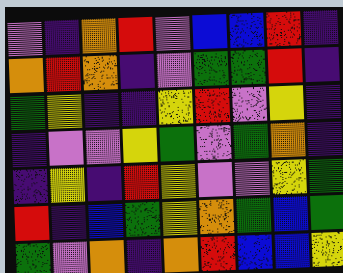[["violet", "indigo", "orange", "red", "violet", "blue", "blue", "red", "indigo"], ["orange", "red", "orange", "indigo", "violet", "green", "green", "red", "indigo"], ["green", "yellow", "indigo", "indigo", "yellow", "red", "violet", "yellow", "indigo"], ["indigo", "violet", "violet", "yellow", "green", "violet", "green", "orange", "indigo"], ["indigo", "yellow", "indigo", "red", "yellow", "violet", "violet", "yellow", "green"], ["red", "indigo", "blue", "green", "yellow", "orange", "green", "blue", "green"], ["green", "violet", "orange", "indigo", "orange", "red", "blue", "blue", "yellow"]]